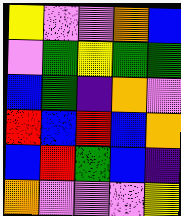[["yellow", "violet", "violet", "orange", "blue"], ["violet", "green", "yellow", "green", "green"], ["blue", "green", "indigo", "orange", "violet"], ["red", "blue", "red", "blue", "orange"], ["blue", "red", "green", "blue", "indigo"], ["orange", "violet", "violet", "violet", "yellow"]]